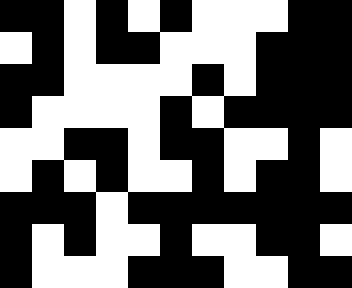[["black", "black", "white", "black", "white", "black", "white", "white", "white", "black", "black"], ["white", "black", "white", "black", "black", "white", "white", "white", "black", "black", "black"], ["black", "black", "white", "white", "white", "white", "black", "white", "black", "black", "black"], ["black", "white", "white", "white", "white", "black", "white", "black", "black", "black", "black"], ["white", "white", "black", "black", "white", "black", "black", "white", "white", "black", "white"], ["white", "black", "white", "black", "white", "white", "black", "white", "black", "black", "white"], ["black", "black", "black", "white", "black", "black", "black", "black", "black", "black", "black"], ["black", "white", "black", "white", "white", "black", "white", "white", "black", "black", "white"], ["black", "white", "white", "white", "black", "black", "black", "white", "white", "black", "black"]]